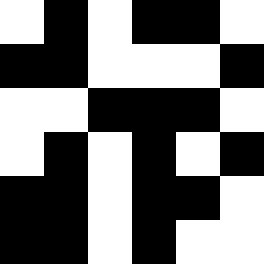[["white", "black", "white", "black", "black", "white"], ["black", "black", "white", "white", "white", "black"], ["white", "white", "black", "black", "black", "white"], ["white", "black", "white", "black", "white", "black"], ["black", "black", "white", "black", "black", "white"], ["black", "black", "white", "black", "white", "white"]]